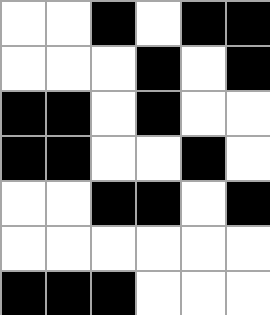[["white", "white", "black", "white", "black", "black"], ["white", "white", "white", "black", "white", "black"], ["black", "black", "white", "black", "white", "white"], ["black", "black", "white", "white", "black", "white"], ["white", "white", "black", "black", "white", "black"], ["white", "white", "white", "white", "white", "white"], ["black", "black", "black", "white", "white", "white"]]